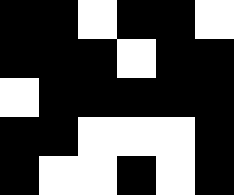[["black", "black", "white", "black", "black", "white"], ["black", "black", "black", "white", "black", "black"], ["white", "black", "black", "black", "black", "black"], ["black", "black", "white", "white", "white", "black"], ["black", "white", "white", "black", "white", "black"]]